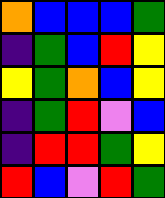[["orange", "blue", "blue", "blue", "green"], ["indigo", "green", "blue", "red", "yellow"], ["yellow", "green", "orange", "blue", "yellow"], ["indigo", "green", "red", "violet", "blue"], ["indigo", "red", "red", "green", "yellow"], ["red", "blue", "violet", "red", "green"]]